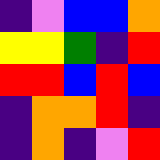[["indigo", "violet", "blue", "blue", "orange"], ["yellow", "yellow", "green", "indigo", "red"], ["red", "red", "blue", "red", "blue"], ["indigo", "orange", "orange", "red", "indigo"], ["indigo", "orange", "indigo", "violet", "red"]]